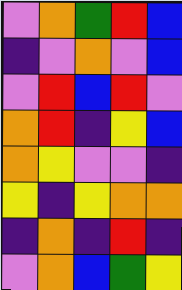[["violet", "orange", "green", "red", "blue"], ["indigo", "violet", "orange", "violet", "blue"], ["violet", "red", "blue", "red", "violet"], ["orange", "red", "indigo", "yellow", "blue"], ["orange", "yellow", "violet", "violet", "indigo"], ["yellow", "indigo", "yellow", "orange", "orange"], ["indigo", "orange", "indigo", "red", "indigo"], ["violet", "orange", "blue", "green", "yellow"]]